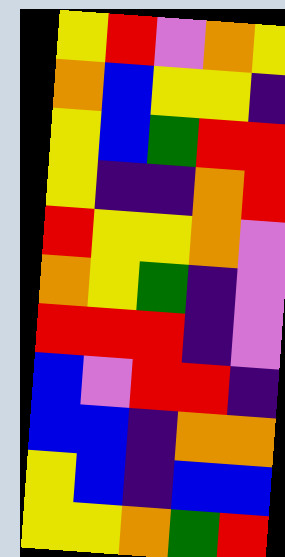[["yellow", "red", "violet", "orange", "yellow"], ["orange", "blue", "yellow", "yellow", "indigo"], ["yellow", "blue", "green", "red", "red"], ["yellow", "indigo", "indigo", "orange", "red"], ["red", "yellow", "yellow", "orange", "violet"], ["orange", "yellow", "green", "indigo", "violet"], ["red", "red", "red", "indigo", "violet"], ["blue", "violet", "red", "red", "indigo"], ["blue", "blue", "indigo", "orange", "orange"], ["yellow", "blue", "indigo", "blue", "blue"], ["yellow", "yellow", "orange", "green", "red"]]